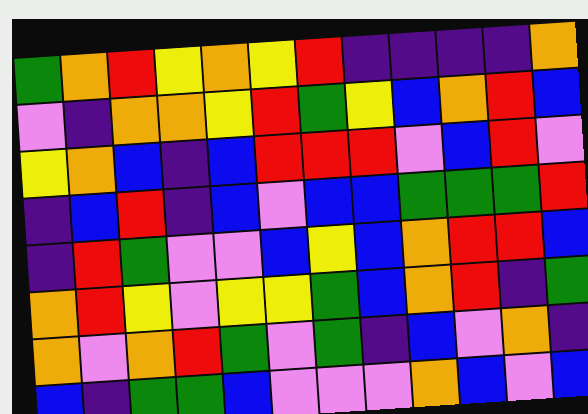[["green", "orange", "red", "yellow", "orange", "yellow", "red", "indigo", "indigo", "indigo", "indigo", "orange"], ["violet", "indigo", "orange", "orange", "yellow", "red", "green", "yellow", "blue", "orange", "red", "blue"], ["yellow", "orange", "blue", "indigo", "blue", "red", "red", "red", "violet", "blue", "red", "violet"], ["indigo", "blue", "red", "indigo", "blue", "violet", "blue", "blue", "green", "green", "green", "red"], ["indigo", "red", "green", "violet", "violet", "blue", "yellow", "blue", "orange", "red", "red", "blue"], ["orange", "red", "yellow", "violet", "yellow", "yellow", "green", "blue", "orange", "red", "indigo", "green"], ["orange", "violet", "orange", "red", "green", "violet", "green", "indigo", "blue", "violet", "orange", "indigo"], ["blue", "indigo", "green", "green", "blue", "violet", "violet", "violet", "orange", "blue", "violet", "blue"]]